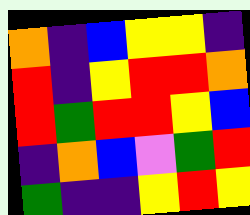[["orange", "indigo", "blue", "yellow", "yellow", "indigo"], ["red", "indigo", "yellow", "red", "red", "orange"], ["red", "green", "red", "red", "yellow", "blue"], ["indigo", "orange", "blue", "violet", "green", "red"], ["green", "indigo", "indigo", "yellow", "red", "yellow"]]